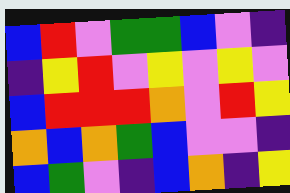[["blue", "red", "violet", "green", "green", "blue", "violet", "indigo"], ["indigo", "yellow", "red", "violet", "yellow", "violet", "yellow", "violet"], ["blue", "red", "red", "red", "orange", "violet", "red", "yellow"], ["orange", "blue", "orange", "green", "blue", "violet", "violet", "indigo"], ["blue", "green", "violet", "indigo", "blue", "orange", "indigo", "yellow"]]